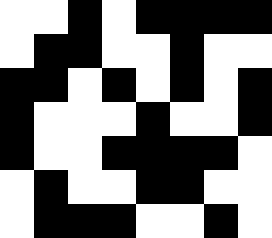[["white", "white", "black", "white", "black", "black", "black", "black"], ["white", "black", "black", "white", "white", "black", "white", "white"], ["black", "black", "white", "black", "white", "black", "white", "black"], ["black", "white", "white", "white", "black", "white", "white", "black"], ["black", "white", "white", "black", "black", "black", "black", "white"], ["white", "black", "white", "white", "black", "black", "white", "white"], ["white", "black", "black", "black", "white", "white", "black", "white"]]